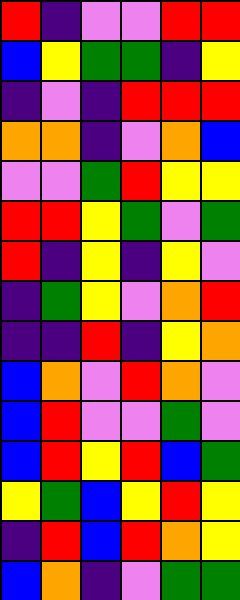[["red", "indigo", "violet", "violet", "red", "red"], ["blue", "yellow", "green", "green", "indigo", "yellow"], ["indigo", "violet", "indigo", "red", "red", "red"], ["orange", "orange", "indigo", "violet", "orange", "blue"], ["violet", "violet", "green", "red", "yellow", "yellow"], ["red", "red", "yellow", "green", "violet", "green"], ["red", "indigo", "yellow", "indigo", "yellow", "violet"], ["indigo", "green", "yellow", "violet", "orange", "red"], ["indigo", "indigo", "red", "indigo", "yellow", "orange"], ["blue", "orange", "violet", "red", "orange", "violet"], ["blue", "red", "violet", "violet", "green", "violet"], ["blue", "red", "yellow", "red", "blue", "green"], ["yellow", "green", "blue", "yellow", "red", "yellow"], ["indigo", "red", "blue", "red", "orange", "yellow"], ["blue", "orange", "indigo", "violet", "green", "green"]]